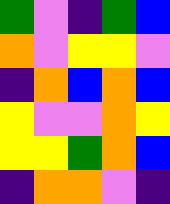[["green", "violet", "indigo", "green", "blue"], ["orange", "violet", "yellow", "yellow", "violet"], ["indigo", "orange", "blue", "orange", "blue"], ["yellow", "violet", "violet", "orange", "yellow"], ["yellow", "yellow", "green", "orange", "blue"], ["indigo", "orange", "orange", "violet", "indigo"]]